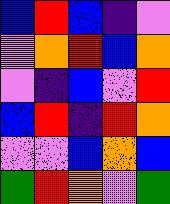[["blue", "red", "blue", "indigo", "violet"], ["violet", "orange", "red", "blue", "orange"], ["violet", "indigo", "blue", "violet", "red"], ["blue", "red", "indigo", "red", "orange"], ["violet", "violet", "blue", "orange", "blue"], ["green", "red", "orange", "violet", "green"]]